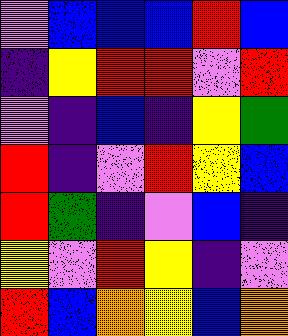[["violet", "blue", "blue", "blue", "red", "blue"], ["indigo", "yellow", "red", "red", "violet", "red"], ["violet", "indigo", "blue", "indigo", "yellow", "green"], ["red", "indigo", "violet", "red", "yellow", "blue"], ["red", "green", "indigo", "violet", "blue", "indigo"], ["yellow", "violet", "red", "yellow", "indigo", "violet"], ["red", "blue", "orange", "yellow", "blue", "orange"]]